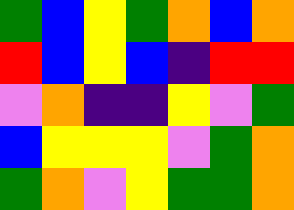[["green", "blue", "yellow", "green", "orange", "blue", "orange"], ["red", "blue", "yellow", "blue", "indigo", "red", "red"], ["violet", "orange", "indigo", "indigo", "yellow", "violet", "green"], ["blue", "yellow", "yellow", "yellow", "violet", "green", "orange"], ["green", "orange", "violet", "yellow", "green", "green", "orange"]]